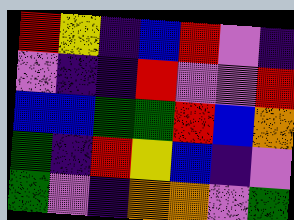[["red", "yellow", "indigo", "blue", "red", "violet", "indigo"], ["violet", "indigo", "indigo", "red", "violet", "violet", "red"], ["blue", "blue", "green", "green", "red", "blue", "orange"], ["green", "indigo", "red", "yellow", "blue", "indigo", "violet"], ["green", "violet", "indigo", "orange", "orange", "violet", "green"]]